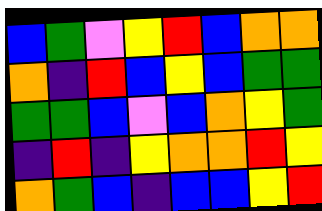[["blue", "green", "violet", "yellow", "red", "blue", "orange", "orange"], ["orange", "indigo", "red", "blue", "yellow", "blue", "green", "green"], ["green", "green", "blue", "violet", "blue", "orange", "yellow", "green"], ["indigo", "red", "indigo", "yellow", "orange", "orange", "red", "yellow"], ["orange", "green", "blue", "indigo", "blue", "blue", "yellow", "red"]]